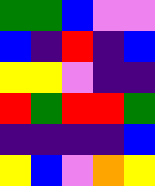[["green", "green", "blue", "violet", "violet"], ["blue", "indigo", "red", "indigo", "blue"], ["yellow", "yellow", "violet", "indigo", "indigo"], ["red", "green", "red", "red", "green"], ["indigo", "indigo", "indigo", "indigo", "blue"], ["yellow", "blue", "violet", "orange", "yellow"]]